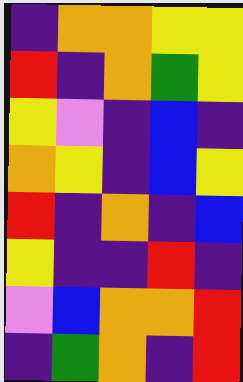[["indigo", "orange", "orange", "yellow", "yellow"], ["red", "indigo", "orange", "green", "yellow"], ["yellow", "violet", "indigo", "blue", "indigo"], ["orange", "yellow", "indigo", "blue", "yellow"], ["red", "indigo", "orange", "indigo", "blue"], ["yellow", "indigo", "indigo", "red", "indigo"], ["violet", "blue", "orange", "orange", "red"], ["indigo", "green", "orange", "indigo", "red"]]